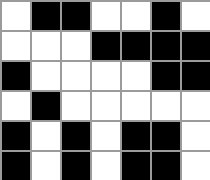[["white", "black", "black", "white", "white", "black", "white"], ["white", "white", "white", "black", "black", "black", "black"], ["black", "white", "white", "white", "white", "black", "black"], ["white", "black", "white", "white", "white", "white", "white"], ["black", "white", "black", "white", "black", "black", "white"], ["black", "white", "black", "white", "black", "black", "white"]]